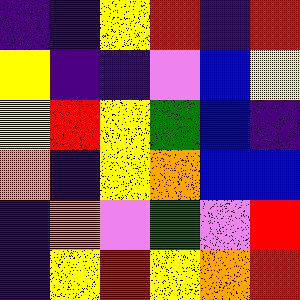[["indigo", "indigo", "yellow", "red", "indigo", "red"], ["yellow", "indigo", "indigo", "violet", "blue", "yellow"], ["yellow", "red", "yellow", "green", "blue", "indigo"], ["orange", "indigo", "yellow", "orange", "blue", "blue"], ["indigo", "orange", "violet", "green", "violet", "red"], ["indigo", "yellow", "red", "yellow", "orange", "red"]]